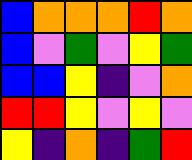[["blue", "orange", "orange", "orange", "red", "orange"], ["blue", "violet", "green", "violet", "yellow", "green"], ["blue", "blue", "yellow", "indigo", "violet", "orange"], ["red", "red", "yellow", "violet", "yellow", "violet"], ["yellow", "indigo", "orange", "indigo", "green", "red"]]